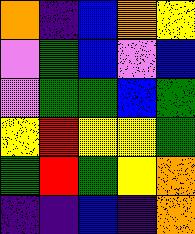[["orange", "indigo", "blue", "orange", "yellow"], ["violet", "green", "blue", "violet", "blue"], ["violet", "green", "green", "blue", "green"], ["yellow", "red", "yellow", "yellow", "green"], ["green", "red", "green", "yellow", "orange"], ["indigo", "indigo", "blue", "indigo", "orange"]]